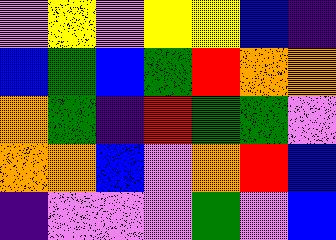[["violet", "yellow", "violet", "yellow", "yellow", "blue", "indigo"], ["blue", "green", "blue", "green", "red", "orange", "orange"], ["orange", "green", "indigo", "red", "green", "green", "violet"], ["orange", "orange", "blue", "violet", "orange", "red", "blue"], ["indigo", "violet", "violet", "violet", "green", "violet", "blue"]]